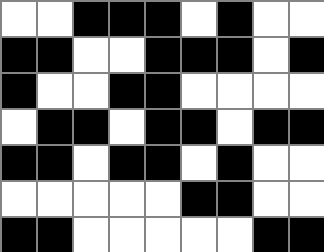[["white", "white", "black", "black", "black", "white", "black", "white", "white"], ["black", "black", "white", "white", "black", "black", "black", "white", "black"], ["black", "white", "white", "black", "black", "white", "white", "white", "white"], ["white", "black", "black", "white", "black", "black", "white", "black", "black"], ["black", "black", "white", "black", "black", "white", "black", "white", "white"], ["white", "white", "white", "white", "white", "black", "black", "white", "white"], ["black", "black", "white", "white", "white", "white", "white", "black", "black"]]